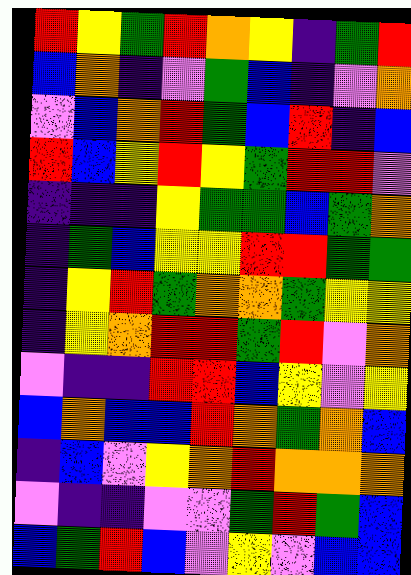[["red", "yellow", "green", "red", "orange", "yellow", "indigo", "green", "red"], ["blue", "orange", "indigo", "violet", "green", "blue", "indigo", "violet", "orange"], ["violet", "blue", "orange", "red", "green", "blue", "red", "indigo", "blue"], ["red", "blue", "yellow", "red", "yellow", "green", "red", "red", "violet"], ["indigo", "indigo", "indigo", "yellow", "green", "green", "blue", "green", "orange"], ["indigo", "green", "blue", "yellow", "yellow", "red", "red", "green", "green"], ["indigo", "yellow", "red", "green", "orange", "orange", "green", "yellow", "yellow"], ["indigo", "yellow", "orange", "red", "red", "green", "red", "violet", "orange"], ["violet", "indigo", "indigo", "red", "red", "blue", "yellow", "violet", "yellow"], ["blue", "orange", "blue", "blue", "red", "orange", "green", "orange", "blue"], ["indigo", "blue", "violet", "yellow", "orange", "red", "orange", "orange", "orange"], ["violet", "indigo", "indigo", "violet", "violet", "green", "red", "green", "blue"], ["blue", "green", "red", "blue", "violet", "yellow", "violet", "blue", "blue"]]